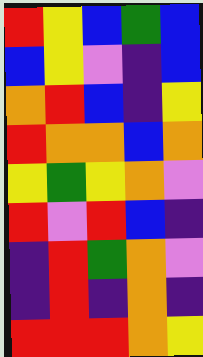[["red", "yellow", "blue", "green", "blue"], ["blue", "yellow", "violet", "indigo", "blue"], ["orange", "red", "blue", "indigo", "yellow"], ["red", "orange", "orange", "blue", "orange"], ["yellow", "green", "yellow", "orange", "violet"], ["red", "violet", "red", "blue", "indigo"], ["indigo", "red", "green", "orange", "violet"], ["indigo", "red", "indigo", "orange", "indigo"], ["red", "red", "red", "orange", "yellow"]]